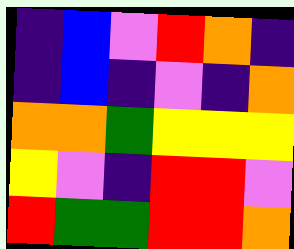[["indigo", "blue", "violet", "red", "orange", "indigo"], ["indigo", "blue", "indigo", "violet", "indigo", "orange"], ["orange", "orange", "green", "yellow", "yellow", "yellow"], ["yellow", "violet", "indigo", "red", "red", "violet"], ["red", "green", "green", "red", "red", "orange"]]